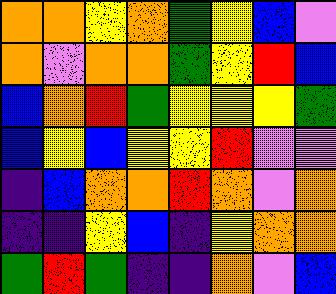[["orange", "orange", "yellow", "orange", "green", "yellow", "blue", "violet"], ["orange", "violet", "orange", "orange", "green", "yellow", "red", "blue"], ["blue", "orange", "red", "green", "yellow", "yellow", "yellow", "green"], ["blue", "yellow", "blue", "yellow", "yellow", "red", "violet", "violet"], ["indigo", "blue", "orange", "orange", "red", "orange", "violet", "orange"], ["indigo", "indigo", "yellow", "blue", "indigo", "yellow", "orange", "orange"], ["green", "red", "green", "indigo", "indigo", "orange", "violet", "blue"]]